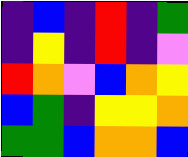[["indigo", "blue", "indigo", "red", "indigo", "green"], ["indigo", "yellow", "indigo", "red", "indigo", "violet"], ["red", "orange", "violet", "blue", "orange", "yellow"], ["blue", "green", "indigo", "yellow", "yellow", "orange"], ["green", "green", "blue", "orange", "orange", "blue"]]